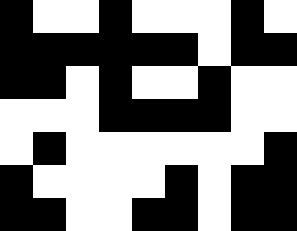[["black", "white", "white", "black", "white", "white", "white", "black", "white"], ["black", "black", "black", "black", "black", "black", "white", "black", "black"], ["black", "black", "white", "black", "white", "white", "black", "white", "white"], ["white", "white", "white", "black", "black", "black", "black", "white", "white"], ["white", "black", "white", "white", "white", "white", "white", "white", "black"], ["black", "white", "white", "white", "white", "black", "white", "black", "black"], ["black", "black", "white", "white", "black", "black", "white", "black", "black"]]